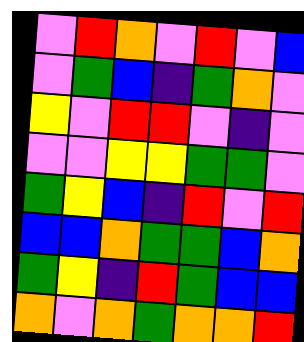[["violet", "red", "orange", "violet", "red", "violet", "blue"], ["violet", "green", "blue", "indigo", "green", "orange", "violet"], ["yellow", "violet", "red", "red", "violet", "indigo", "violet"], ["violet", "violet", "yellow", "yellow", "green", "green", "violet"], ["green", "yellow", "blue", "indigo", "red", "violet", "red"], ["blue", "blue", "orange", "green", "green", "blue", "orange"], ["green", "yellow", "indigo", "red", "green", "blue", "blue"], ["orange", "violet", "orange", "green", "orange", "orange", "red"]]